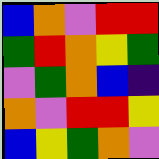[["blue", "orange", "violet", "red", "red"], ["green", "red", "orange", "yellow", "green"], ["violet", "green", "orange", "blue", "indigo"], ["orange", "violet", "red", "red", "yellow"], ["blue", "yellow", "green", "orange", "violet"]]